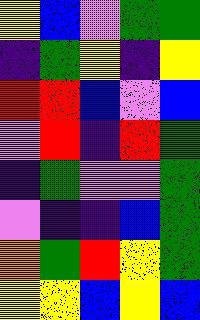[["yellow", "blue", "violet", "green", "green"], ["indigo", "green", "yellow", "indigo", "yellow"], ["red", "red", "blue", "violet", "blue"], ["violet", "red", "indigo", "red", "green"], ["indigo", "green", "violet", "violet", "green"], ["violet", "indigo", "indigo", "blue", "green"], ["orange", "green", "red", "yellow", "green"], ["yellow", "yellow", "blue", "yellow", "blue"]]